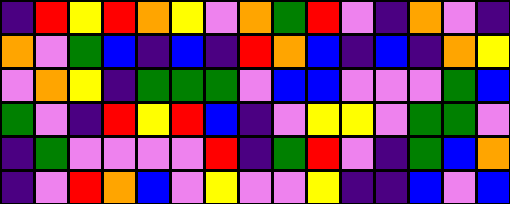[["indigo", "red", "yellow", "red", "orange", "yellow", "violet", "orange", "green", "red", "violet", "indigo", "orange", "violet", "indigo"], ["orange", "violet", "green", "blue", "indigo", "blue", "indigo", "red", "orange", "blue", "indigo", "blue", "indigo", "orange", "yellow"], ["violet", "orange", "yellow", "indigo", "green", "green", "green", "violet", "blue", "blue", "violet", "violet", "violet", "green", "blue"], ["green", "violet", "indigo", "red", "yellow", "red", "blue", "indigo", "violet", "yellow", "yellow", "violet", "green", "green", "violet"], ["indigo", "green", "violet", "violet", "violet", "violet", "red", "indigo", "green", "red", "violet", "indigo", "green", "blue", "orange"], ["indigo", "violet", "red", "orange", "blue", "violet", "yellow", "violet", "violet", "yellow", "indigo", "indigo", "blue", "violet", "blue"]]